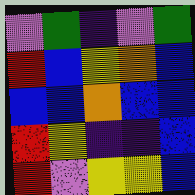[["violet", "green", "indigo", "violet", "green"], ["red", "blue", "yellow", "orange", "blue"], ["blue", "blue", "orange", "blue", "blue"], ["red", "yellow", "indigo", "indigo", "blue"], ["red", "violet", "yellow", "yellow", "blue"]]